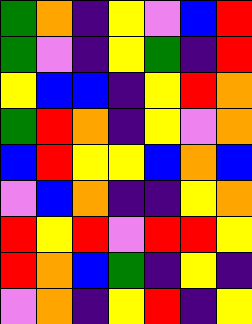[["green", "orange", "indigo", "yellow", "violet", "blue", "red"], ["green", "violet", "indigo", "yellow", "green", "indigo", "red"], ["yellow", "blue", "blue", "indigo", "yellow", "red", "orange"], ["green", "red", "orange", "indigo", "yellow", "violet", "orange"], ["blue", "red", "yellow", "yellow", "blue", "orange", "blue"], ["violet", "blue", "orange", "indigo", "indigo", "yellow", "orange"], ["red", "yellow", "red", "violet", "red", "red", "yellow"], ["red", "orange", "blue", "green", "indigo", "yellow", "indigo"], ["violet", "orange", "indigo", "yellow", "red", "indigo", "yellow"]]